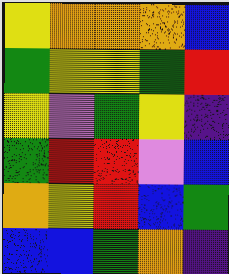[["yellow", "orange", "orange", "orange", "blue"], ["green", "yellow", "yellow", "green", "red"], ["yellow", "violet", "green", "yellow", "indigo"], ["green", "red", "red", "violet", "blue"], ["orange", "yellow", "red", "blue", "green"], ["blue", "blue", "green", "orange", "indigo"]]